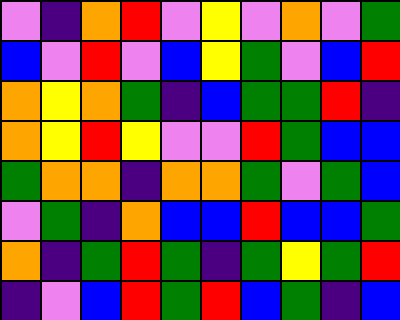[["violet", "indigo", "orange", "red", "violet", "yellow", "violet", "orange", "violet", "green"], ["blue", "violet", "red", "violet", "blue", "yellow", "green", "violet", "blue", "red"], ["orange", "yellow", "orange", "green", "indigo", "blue", "green", "green", "red", "indigo"], ["orange", "yellow", "red", "yellow", "violet", "violet", "red", "green", "blue", "blue"], ["green", "orange", "orange", "indigo", "orange", "orange", "green", "violet", "green", "blue"], ["violet", "green", "indigo", "orange", "blue", "blue", "red", "blue", "blue", "green"], ["orange", "indigo", "green", "red", "green", "indigo", "green", "yellow", "green", "red"], ["indigo", "violet", "blue", "red", "green", "red", "blue", "green", "indigo", "blue"]]